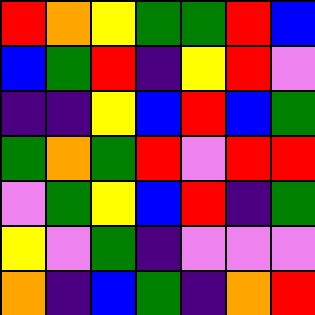[["red", "orange", "yellow", "green", "green", "red", "blue"], ["blue", "green", "red", "indigo", "yellow", "red", "violet"], ["indigo", "indigo", "yellow", "blue", "red", "blue", "green"], ["green", "orange", "green", "red", "violet", "red", "red"], ["violet", "green", "yellow", "blue", "red", "indigo", "green"], ["yellow", "violet", "green", "indigo", "violet", "violet", "violet"], ["orange", "indigo", "blue", "green", "indigo", "orange", "red"]]